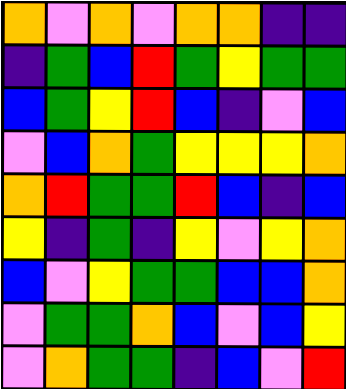[["orange", "violet", "orange", "violet", "orange", "orange", "indigo", "indigo"], ["indigo", "green", "blue", "red", "green", "yellow", "green", "green"], ["blue", "green", "yellow", "red", "blue", "indigo", "violet", "blue"], ["violet", "blue", "orange", "green", "yellow", "yellow", "yellow", "orange"], ["orange", "red", "green", "green", "red", "blue", "indigo", "blue"], ["yellow", "indigo", "green", "indigo", "yellow", "violet", "yellow", "orange"], ["blue", "violet", "yellow", "green", "green", "blue", "blue", "orange"], ["violet", "green", "green", "orange", "blue", "violet", "blue", "yellow"], ["violet", "orange", "green", "green", "indigo", "blue", "violet", "red"]]